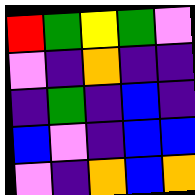[["red", "green", "yellow", "green", "violet"], ["violet", "indigo", "orange", "indigo", "indigo"], ["indigo", "green", "indigo", "blue", "indigo"], ["blue", "violet", "indigo", "blue", "blue"], ["violet", "indigo", "orange", "blue", "orange"]]